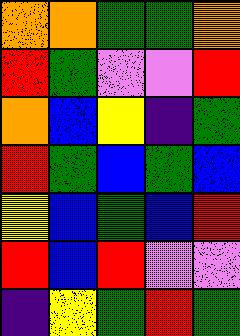[["orange", "orange", "green", "green", "orange"], ["red", "green", "violet", "violet", "red"], ["orange", "blue", "yellow", "indigo", "green"], ["red", "green", "blue", "green", "blue"], ["yellow", "blue", "green", "blue", "red"], ["red", "blue", "red", "violet", "violet"], ["indigo", "yellow", "green", "red", "green"]]